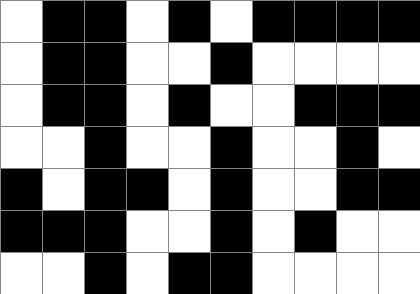[["white", "black", "black", "white", "black", "white", "black", "black", "black", "black"], ["white", "black", "black", "white", "white", "black", "white", "white", "white", "white"], ["white", "black", "black", "white", "black", "white", "white", "black", "black", "black"], ["white", "white", "black", "white", "white", "black", "white", "white", "black", "white"], ["black", "white", "black", "black", "white", "black", "white", "white", "black", "black"], ["black", "black", "black", "white", "white", "black", "white", "black", "white", "white"], ["white", "white", "black", "white", "black", "black", "white", "white", "white", "white"]]